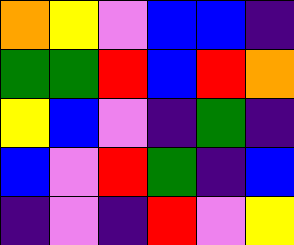[["orange", "yellow", "violet", "blue", "blue", "indigo"], ["green", "green", "red", "blue", "red", "orange"], ["yellow", "blue", "violet", "indigo", "green", "indigo"], ["blue", "violet", "red", "green", "indigo", "blue"], ["indigo", "violet", "indigo", "red", "violet", "yellow"]]